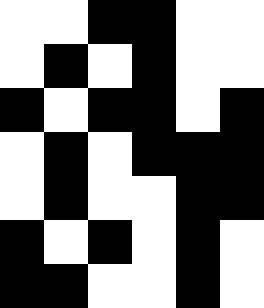[["white", "white", "black", "black", "white", "white"], ["white", "black", "white", "black", "white", "white"], ["black", "white", "black", "black", "white", "black"], ["white", "black", "white", "black", "black", "black"], ["white", "black", "white", "white", "black", "black"], ["black", "white", "black", "white", "black", "white"], ["black", "black", "white", "white", "black", "white"]]